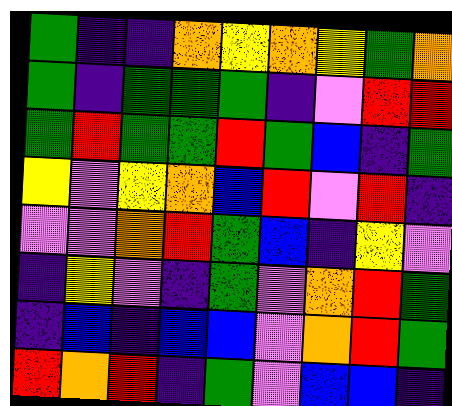[["green", "indigo", "indigo", "orange", "yellow", "orange", "yellow", "green", "orange"], ["green", "indigo", "green", "green", "green", "indigo", "violet", "red", "red"], ["green", "red", "green", "green", "red", "green", "blue", "indigo", "green"], ["yellow", "violet", "yellow", "orange", "blue", "red", "violet", "red", "indigo"], ["violet", "violet", "orange", "red", "green", "blue", "indigo", "yellow", "violet"], ["indigo", "yellow", "violet", "indigo", "green", "violet", "orange", "red", "green"], ["indigo", "blue", "indigo", "blue", "blue", "violet", "orange", "red", "green"], ["red", "orange", "red", "indigo", "green", "violet", "blue", "blue", "indigo"]]